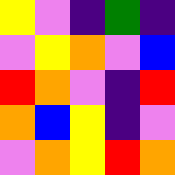[["yellow", "violet", "indigo", "green", "indigo"], ["violet", "yellow", "orange", "violet", "blue"], ["red", "orange", "violet", "indigo", "red"], ["orange", "blue", "yellow", "indigo", "violet"], ["violet", "orange", "yellow", "red", "orange"]]